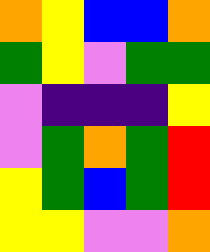[["orange", "yellow", "blue", "blue", "orange"], ["green", "yellow", "violet", "green", "green"], ["violet", "indigo", "indigo", "indigo", "yellow"], ["violet", "green", "orange", "green", "red"], ["yellow", "green", "blue", "green", "red"], ["yellow", "yellow", "violet", "violet", "orange"]]